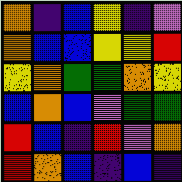[["orange", "indigo", "blue", "yellow", "indigo", "violet"], ["orange", "blue", "blue", "yellow", "yellow", "red"], ["yellow", "orange", "green", "green", "orange", "yellow"], ["blue", "orange", "blue", "violet", "green", "green"], ["red", "blue", "indigo", "red", "violet", "orange"], ["red", "orange", "blue", "indigo", "blue", "indigo"]]